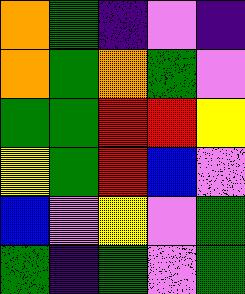[["orange", "green", "indigo", "violet", "indigo"], ["orange", "green", "orange", "green", "violet"], ["green", "green", "red", "red", "yellow"], ["yellow", "green", "red", "blue", "violet"], ["blue", "violet", "yellow", "violet", "green"], ["green", "indigo", "green", "violet", "green"]]